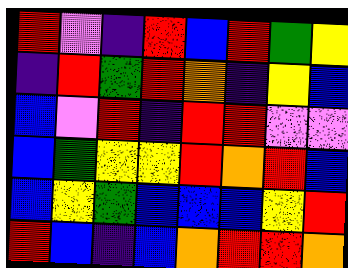[["red", "violet", "indigo", "red", "blue", "red", "green", "yellow"], ["indigo", "red", "green", "red", "orange", "indigo", "yellow", "blue"], ["blue", "violet", "red", "indigo", "red", "red", "violet", "violet"], ["blue", "green", "yellow", "yellow", "red", "orange", "red", "blue"], ["blue", "yellow", "green", "blue", "blue", "blue", "yellow", "red"], ["red", "blue", "indigo", "blue", "orange", "red", "red", "orange"]]